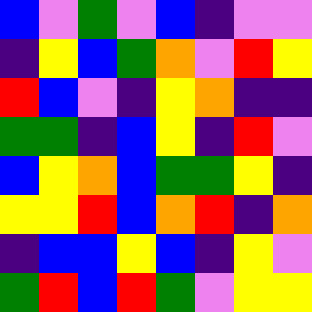[["blue", "violet", "green", "violet", "blue", "indigo", "violet", "violet"], ["indigo", "yellow", "blue", "green", "orange", "violet", "red", "yellow"], ["red", "blue", "violet", "indigo", "yellow", "orange", "indigo", "indigo"], ["green", "green", "indigo", "blue", "yellow", "indigo", "red", "violet"], ["blue", "yellow", "orange", "blue", "green", "green", "yellow", "indigo"], ["yellow", "yellow", "red", "blue", "orange", "red", "indigo", "orange"], ["indigo", "blue", "blue", "yellow", "blue", "indigo", "yellow", "violet"], ["green", "red", "blue", "red", "green", "violet", "yellow", "yellow"]]